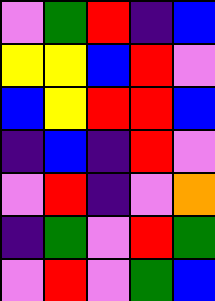[["violet", "green", "red", "indigo", "blue"], ["yellow", "yellow", "blue", "red", "violet"], ["blue", "yellow", "red", "red", "blue"], ["indigo", "blue", "indigo", "red", "violet"], ["violet", "red", "indigo", "violet", "orange"], ["indigo", "green", "violet", "red", "green"], ["violet", "red", "violet", "green", "blue"]]